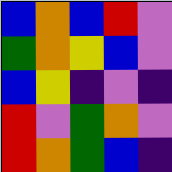[["blue", "orange", "blue", "red", "violet"], ["green", "orange", "yellow", "blue", "violet"], ["blue", "yellow", "indigo", "violet", "indigo"], ["red", "violet", "green", "orange", "violet"], ["red", "orange", "green", "blue", "indigo"]]